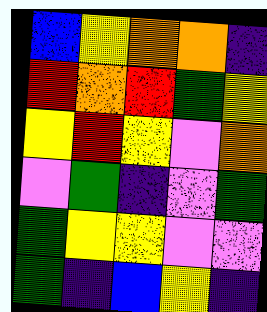[["blue", "yellow", "orange", "orange", "indigo"], ["red", "orange", "red", "green", "yellow"], ["yellow", "red", "yellow", "violet", "orange"], ["violet", "green", "indigo", "violet", "green"], ["green", "yellow", "yellow", "violet", "violet"], ["green", "indigo", "blue", "yellow", "indigo"]]